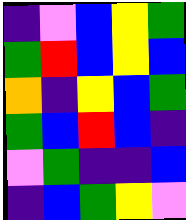[["indigo", "violet", "blue", "yellow", "green"], ["green", "red", "blue", "yellow", "blue"], ["orange", "indigo", "yellow", "blue", "green"], ["green", "blue", "red", "blue", "indigo"], ["violet", "green", "indigo", "indigo", "blue"], ["indigo", "blue", "green", "yellow", "violet"]]